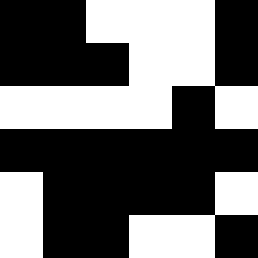[["black", "black", "white", "white", "white", "black"], ["black", "black", "black", "white", "white", "black"], ["white", "white", "white", "white", "black", "white"], ["black", "black", "black", "black", "black", "black"], ["white", "black", "black", "black", "black", "white"], ["white", "black", "black", "white", "white", "black"]]